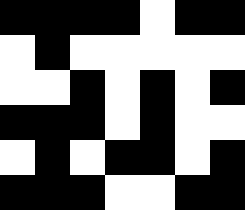[["black", "black", "black", "black", "white", "black", "black"], ["white", "black", "white", "white", "white", "white", "white"], ["white", "white", "black", "white", "black", "white", "black"], ["black", "black", "black", "white", "black", "white", "white"], ["white", "black", "white", "black", "black", "white", "black"], ["black", "black", "black", "white", "white", "black", "black"]]